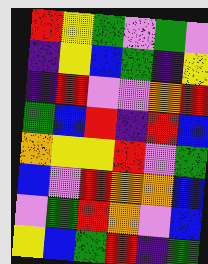[["red", "yellow", "green", "violet", "green", "violet"], ["indigo", "yellow", "blue", "green", "indigo", "yellow"], ["indigo", "red", "violet", "violet", "orange", "red"], ["green", "blue", "red", "indigo", "red", "blue"], ["orange", "yellow", "yellow", "red", "violet", "green"], ["blue", "violet", "red", "orange", "orange", "blue"], ["violet", "green", "red", "orange", "violet", "blue"], ["yellow", "blue", "green", "red", "indigo", "green"]]